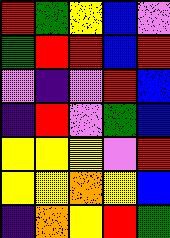[["red", "green", "yellow", "blue", "violet"], ["green", "red", "red", "blue", "red"], ["violet", "indigo", "violet", "red", "blue"], ["indigo", "red", "violet", "green", "blue"], ["yellow", "yellow", "yellow", "violet", "red"], ["yellow", "yellow", "orange", "yellow", "blue"], ["indigo", "orange", "yellow", "red", "green"]]